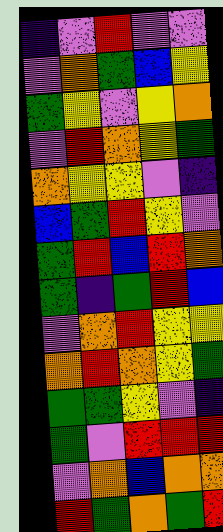[["indigo", "violet", "red", "violet", "violet"], ["violet", "orange", "green", "blue", "yellow"], ["green", "yellow", "violet", "yellow", "orange"], ["violet", "red", "orange", "yellow", "green"], ["orange", "yellow", "yellow", "violet", "indigo"], ["blue", "green", "red", "yellow", "violet"], ["green", "red", "blue", "red", "orange"], ["green", "indigo", "green", "red", "blue"], ["violet", "orange", "red", "yellow", "yellow"], ["orange", "red", "orange", "yellow", "green"], ["green", "green", "yellow", "violet", "indigo"], ["green", "violet", "red", "red", "red"], ["violet", "orange", "blue", "orange", "orange"], ["red", "green", "orange", "green", "red"]]